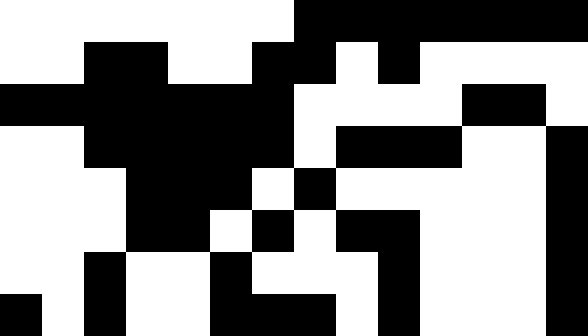[["white", "white", "white", "white", "white", "white", "white", "black", "black", "black", "black", "black", "black", "black"], ["white", "white", "black", "black", "white", "white", "black", "black", "white", "black", "white", "white", "white", "white"], ["black", "black", "black", "black", "black", "black", "black", "white", "white", "white", "white", "black", "black", "white"], ["white", "white", "black", "black", "black", "black", "black", "white", "black", "black", "black", "white", "white", "black"], ["white", "white", "white", "black", "black", "black", "white", "black", "white", "white", "white", "white", "white", "black"], ["white", "white", "white", "black", "black", "white", "black", "white", "black", "black", "white", "white", "white", "black"], ["white", "white", "black", "white", "white", "black", "white", "white", "white", "black", "white", "white", "white", "black"], ["black", "white", "black", "white", "white", "black", "black", "black", "white", "black", "white", "white", "white", "black"]]